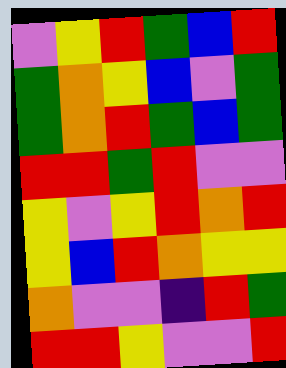[["violet", "yellow", "red", "green", "blue", "red"], ["green", "orange", "yellow", "blue", "violet", "green"], ["green", "orange", "red", "green", "blue", "green"], ["red", "red", "green", "red", "violet", "violet"], ["yellow", "violet", "yellow", "red", "orange", "red"], ["yellow", "blue", "red", "orange", "yellow", "yellow"], ["orange", "violet", "violet", "indigo", "red", "green"], ["red", "red", "yellow", "violet", "violet", "red"]]